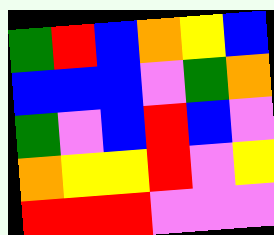[["green", "red", "blue", "orange", "yellow", "blue"], ["blue", "blue", "blue", "violet", "green", "orange"], ["green", "violet", "blue", "red", "blue", "violet"], ["orange", "yellow", "yellow", "red", "violet", "yellow"], ["red", "red", "red", "violet", "violet", "violet"]]